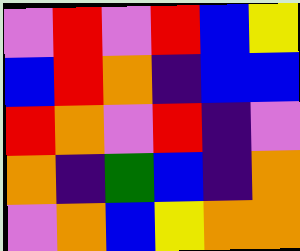[["violet", "red", "violet", "red", "blue", "yellow"], ["blue", "red", "orange", "indigo", "blue", "blue"], ["red", "orange", "violet", "red", "indigo", "violet"], ["orange", "indigo", "green", "blue", "indigo", "orange"], ["violet", "orange", "blue", "yellow", "orange", "orange"]]